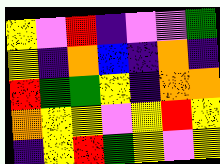[["yellow", "violet", "red", "indigo", "violet", "violet", "green"], ["yellow", "indigo", "orange", "blue", "indigo", "orange", "indigo"], ["red", "green", "green", "yellow", "indigo", "orange", "orange"], ["orange", "yellow", "yellow", "violet", "yellow", "red", "yellow"], ["indigo", "yellow", "red", "green", "yellow", "violet", "yellow"]]